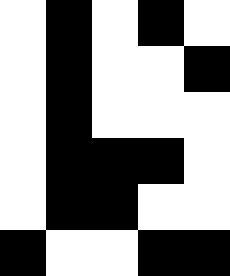[["white", "black", "white", "black", "white"], ["white", "black", "white", "white", "black"], ["white", "black", "white", "white", "white"], ["white", "black", "black", "black", "white"], ["white", "black", "black", "white", "white"], ["black", "white", "white", "black", "black"]]